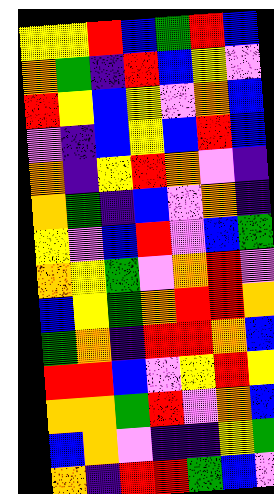[["yellow", "yellow", "red", "blue", "green", "red", "blue"], ["orange", "green", "indigo", "red", "blue", "yellow", "violet"], ["red", "yellow", "blue", "yellow", "violet", "orange", "blue"], ["violet", "indigo", "blue", "yellow", "blue", "red", "blue"], ["orange", "indigo", "yellow", "red", "orange", "violet", "indigo"], ["orange", "green", "indigo", "blue", "violet", "orange", "indigo"], ["yellow", "violet", "blue", "red", "violet", "blue", "green"], ["orange", "yellow", "green", "violet", "orange", "red", "violet"], ["blue", "yellow", "green", "orange", "red", "red", "orange"], ["green", "orange", "indigo", "red", "red", "orange", "blue"], ["red", "red", "blue", "violet", "yellow", "red", "yellow"], ["orange", "orange", "green", "red", "violet", "orange", "blue"], ["blue", "orange", "violet", "indigo", "indigo", "yellow", "green"], ["orange", "indigo", "red", "red", "green", "blue", "violet"]]